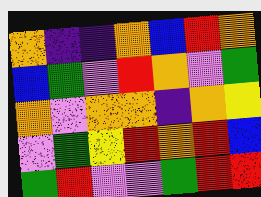[["orange", "indigo", "indigo", "orange", "blue", "red", "orange"], ["blue", "green", "violet", "red", "orange", "violet", "green"], ["orange", "violet", "orange", "orange", "indigo", "orange", "yellow"], ["violet", "green", "yellow", "red", "orange", "red", "blue"], ["green", "red", "violet", "violet", "green", "red", "red"]]